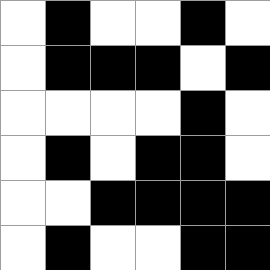[["white", "black", "white", "white", "black", "white"], ["white", "black", "black", "black", "white", "black"], ["white", "white", "white", "white", "black", "white"], ["white", "black", "white", "black", "black", "white"], ["white", "white", "black", "black", "black", "black"], ["white", "black", "white", "white", "black", "black"]]